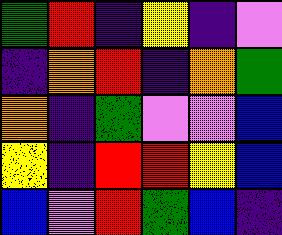[["green", "red", "indigo", "yellow", "indigo", "violet"], ["indigo", "orange", "red", "indigo", "orange", "green"], ["orange", "indigo", "green", "violet", "violet", "blue"], ["yellow", "indigo", "red", "red", "yellow", "blue"], ["blue", "violet", "red", "green", "blue", "indigo"]]